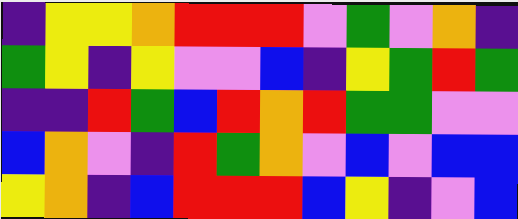[["indigo", "yellow", "yellow", "orange", "red", "red", "red", "violet", "green", "violet", "orange", "indigo"], ["green", "yellow", "indigo", "yellow", "violet", "violet", "blue", "indigo", "yellow", "green", "red", "green"], ["indigo", "indigo", "red", "green", "blue", "red", "orange", "red", "green", "green", "violet", "violet"], ["blue", "orange", "violet", "indigo", "red", "green", "orange", "violet", "blue", "violet", "blue", "blue"], ["yellow", "orange", "indigo", "blue", "red", "red", "red", "blue", "yellow", "indigo", "violet", "blue"]]